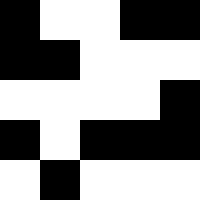[["black", "white", "white", "black", "black"], ["black", "black", "white", "white", "white"], ["white", "white", "white", "white", "black"], ["black", "white", "black", "black", "black"], ["white", "black", "white", "white", "white"]]